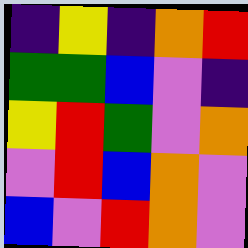[["indigo", "yellow", "indigo", "orange", "red"], ["green", "green", "blue", "violet", "indigo"], ["yellow", "red", "green", "violet", "orange"], ["violet", "red", "blue", "orange", "violet"], ["blue", "violet", "red", "orange", "violet"]]